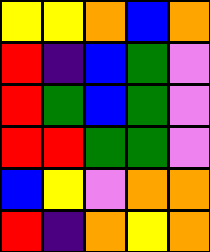[["yellow", "yellow", "orange", "blue", "orange"], ["red", "indigo", "blue", "green", "violet"], ["red", "green", "blue", "green", "violet"], ["red", "red", "green", "green", "violet"], ["blue", "yellow", "violet", "orange", "orange"], ["red", "indigo", "orange", "yellow", "orange"]]